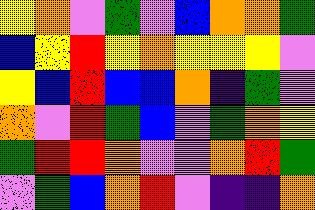[["yellow", "orange", "violet", "green", "violet", "blue", "orange", "orange", "green"], ["blue", "yellow", "red", "yellow", "orange", "yellow", "yellow", "yellow", "violet"], ["yellow", "blue", "red", "blue", "blue", "orange", "indigo", "green", "violet"], ["orange", "violet", "red", "green", "blue", "violet", "green", "orange", "yellow"], ["green", "red", "red", "orange", "violet", "violet", "orange", "red", "green"], ["violet", "green", "blue", "orange", "red", "violet", "indigo", "indigo", "orange"]]